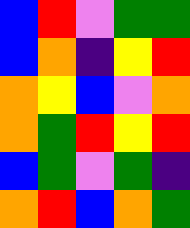[["blue", "red", "violet", "green", "green"], ["blue", "orange", "indigo", "yellow", "red"], ["orange", "yellow", "blue", "violet", "orange"], ["orange", "green", "red", "yellow", "red"], ["blue", "green", "violet", "green", "indigo"], ["orange", "red", "blue", "orange", "green"]]